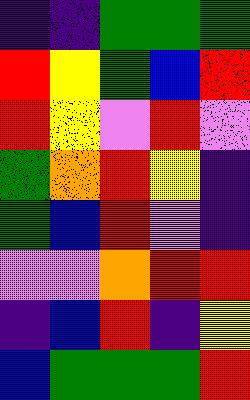[["indigo", "indigo", "green", "green", "green"], ["red", "yellow", "green", "blue", "red"], ["red", "yellow", "violet", "red", "violet"], ["green", "orange", "red", "yellow", "indigo"], ["green", "blue", "red", "violet", "indigo"], ["violet", "violet", "orange", "red", "red"], ["indigo", "blue", "red", "indigo", "yellow"], ["blue", "green", "green", "green", "red"]]